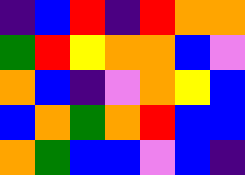[["indigo", "blue", "red", "indigo", "red", "orange", "orange"], ["green", "red", "yellow", "orange", "orange", "blue", "violet"], ["orange", "blue", "indigo", "violet", "orange", "yellow", "blue"], ["blue", "orange", "green", "orange", "red", "blue", "blue"], ["orange", "green", "blue", "blue", "violet", "blue", "indigo"]]